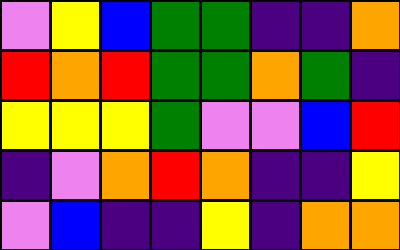[["violet", "yellow", "blue", "green", "green", "indigo", "indigo", "orange"], ["red", "orange", "red", "green", "green", "orange", "green", "indigo"], ["yellow", "yellow", "yellow", "green", "violet", "violet", "blue", "red"], ["indigo", "violet", "orange", "red", "orange", "indigo", "indigo", "yellow"], ["violet", "blue", "indigo", "indigo", "yellow", "indigo", "orange", "orange"]]